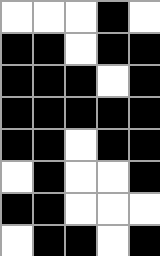[["white", "white", "white", "black", "white"], ["black", "black", "white", "black", "black"], ["black", "black", "black", "white", "black"], ["black", "black", "black", "black", "black"], ["black", "black", "white", "black", "black"], ["white", "black", "white", "white", "black"], ["black", "black", "white", "white", "white"], ["white", "black", "black", "white", "black"]]